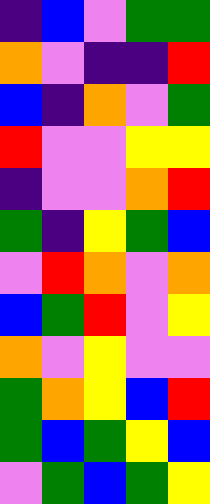[["indigo", "blue", "violet", "green", "green"], ["orange", "violet", "indigo", "indigo", "red"], ["blue", "indigo", "orange", "violet", "green"], ["red", "violet", "violet", "yellow", "yellow"], ["indigo", "violet", "violet", "orange", "red"], ["green", "indigo", "yellow", "green", "blue"], ["violet", "red", "orange", "violet", "orange"], ["blue", "green", "red", "violet", "yellow"], ["orange", "violet", "yellow", "violet", "violet"], ["green", "orange", "yellow", "blue", "red"], ["green", "blue", "green", "yellow", "blue"], ["violet", "green", "blue", "green", "yellow"]]